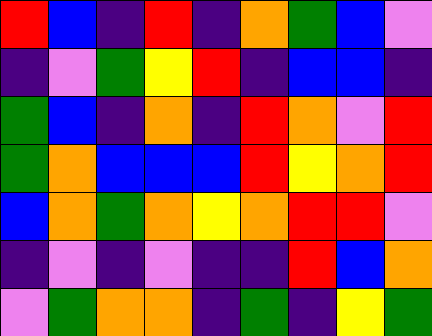[["red", "blue", "indigo", "red", "indigo", "orange", "green", "blue", "violet"], ["indigo", "violet", "green", "yellow", "red", "indigo", "blue", "blue", "indigo"], ["green", "blue", "indigo", "orange", "indigo", "red", "orange", "violet", "red"], ["green", "orange", "blue", "blue", "blue", "red", "yellow", "orange", "red"], ["blue", "orange", "green", "orange", "yellow", "orange", "red", "red", "violet"], ["indigo", "violet", "indigo", "violet", "indigo", "indigo", "red", "blue", "orange"], ["violet", "green", "orange", "orange", "indigo", "green", "indigo", "yellow", "green"]]